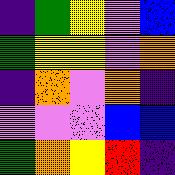[["indigo", "green", "yellow", "violet", "blue"], ["green", "yellow", "yellow", "violet", "orange"], ["indigo", "orange", "violet", "orange", "indigo"], ["violet", "violet", "violet", "blue", "blue"], ["green", "orange", "yellow", "red", "indigo"]]